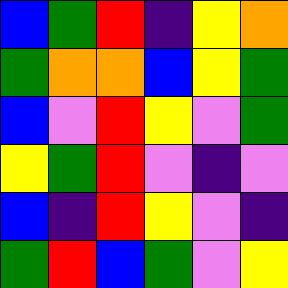[["blue", "green", "red", "indigo", "yellow", "orange"], ["green", "orange", "orange", "blue", "yellow", "green"], ["blue", "violet", "red", "yellow", "violet", "green"], ["yellow", "green", "red", "violet", "indigo", "violet"], ["blue", "indigo", "red", "yellow", "violet", "indigo"], ["green", "red", "blue", "green", "violet", "yellow"]]